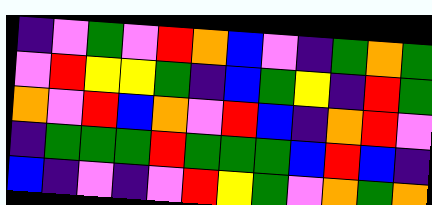[["indigo", "violet", "green", "violet", "red", "orange", "blue", "violet", "indigo", "green", "orange", "green"], ["violet", "red", "yellow", "yellow", "green", "indigo", "blue", "green", "yellow", "indigo", "red", "green"], ["orange", "violet", "red", "blue", "orange", "violet", "red", "blue", "indigo", "orange", "red", "violet"], ["indigo", "green", "green", "green", "red", "green", "green", "green", "blue", "red", "blue", "indigo"], ["blue", "indigo", "violet", "indigo", "violet", "red", "yellow", "green", "violet", "orange", "green", "orange"]]